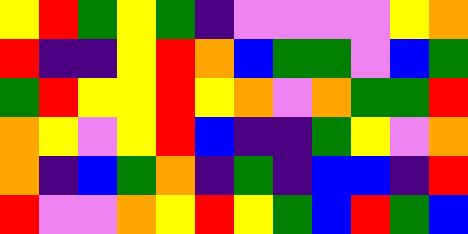[["yellow", "red", "green", "yellow", "green", "indigo", "violet", "violet", "violet", "violet", "yellow", "orange"], ["red", "indigo", "indigo", "yellow", "red", "orange", "blue", "green", "green", "violet", "blue", "green"], ["green", "red", "yellow", "yellow", "red", "yellow", "orange", "violet", "orange", "green", "green", "red"], ["orange", "yellow", "violet", "yellow", "red", "blue", "indigo", "indigo", "green", "yellow", "violet", "orange"], ["orange", "indigo", "blue", "green", "orange", "indigo", "green", "indigo", "blue", "blue", "indigo", "red"], ["red", "violet", "violet", "orange", "yellow", "red", "yellow", "green", "blue", "red", "green", "blue"]]